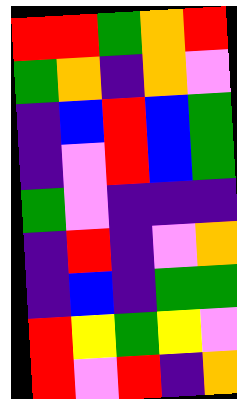[["red", "red", "green", "orange", "red"], ["green", "orange", "indigo", "orange", "violet"], ["indigo", "blue", "red", "blue", "green"], ["indigo", "violet", "red", "blue", "green"], ["green", "violet", "indigo", "indigo", "indigo"], ["indigo", "red", "indigo", "violet", "orange"], ["indigo", "blue", "indigo", "green", "green"], ["red", "yellow", "green", "yellow", "violet"], ["red", "violet", "red", "indigo", "orange"]]